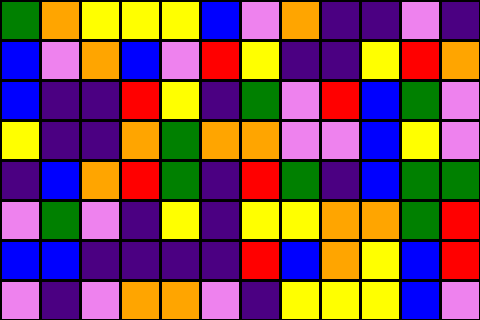[["green", "orange", "yellow", "yellow", "yellow", "blue", "violet", "orange", "indigo", "indigo", "violet", "indigo"], ["blue", "violet", "orange", "blue", "violet", "red", "yellow", "indigo", "indigo", "yellow", "red", "orange"], ["blue", "indigo", "indigo", "red", "yellow", "indigo", "green", "violet", "red", "blue", "green", "violet"], ["yellow", "indigo", "indigo", "orange", "green", "orange", "orange", "violet", "violet", "blue", "yellow", "violet"], ["indigo", "blue", "orange", "red", "green", "indigo", "red", "green", "indigo", "blue", "green", "green"], ["violet", "green", "violet", "indigo", "yellow", "indigo", "yellow", "yellow", "orange", "orange", "green", "red"], ["blue", "blue", "indigo", "indigo", "indigo", "indigo", "red", "blue", "orange", "yellow", "blue", "red"], ["violet", "indigo", "violet", "orange", "orange", "violet", "indigo", "yellow", "yellow", "yellow", "blue", "violet"]]